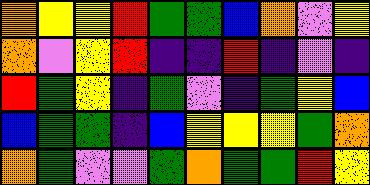[["orange", "yellow", "yellow", "red", "green", "green", "blue", "orange", "violet", "yellow"], ["orange", "violet", "yellow", "red", "indigo", "indigo", "red", "indigo", "violet", "indigo"], ["red", "green", "yellow", "indigo", "green", "violet", "indigo", "green", "yellow", "blue"], ["blue", "green", "green", "indigo", "blue", "yellow", "yellow", "yellow", "green", "orange"], ["orange", "green", "violet", "violet", "green", "orange", "green", "green", "red", "yellow"]]